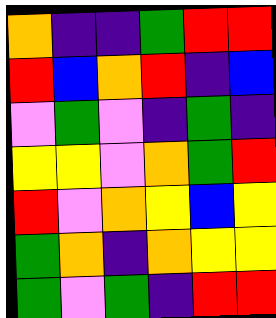[["orange", "indigo", "indigo", "green", "red", "red"], ["red", "blue", "orange", "red", "indigo", "blue"], ["violet", "green", "violet", "indigo", "green", "indigo"], ["yellow", "yellow", "violet", "orange", "green", "red"], ["red", "violet", "orange", "yellow", "blue", "yellow"], ["green", "orange", "indigo", "orange", "yellow", "yellow"], ["green", "violet", "green", "indigo", "red", "red"]]